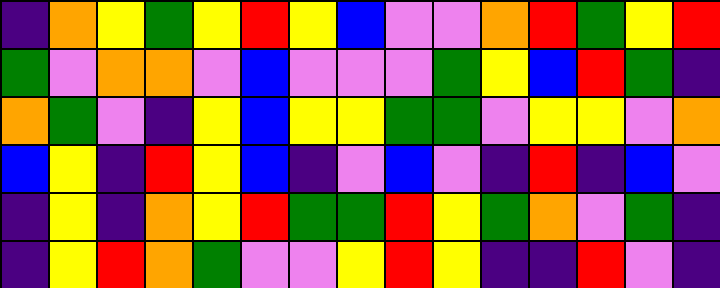[["indigo", "orange", "yellow", "green", "yellow", "red", "yellow", "blue", "violet", "violet", "orange", "red", "green", "yellow", "red"], ["green", "violet", "orange", "orange", "violet", "blue", "violet", "violet", "violet", "green", "yellow", "blue", "red", "green", "indigo"], ["orange", "green", "violet", "indigo", "yellow", "blue", "yellow", "yellow", "green", "green", "violet", "yellow", "yellow", "violet", "orange"], ["blue", "yellow", "indigo", "red", "yellow", "blue", "indigo", "violet", "blue", "violet", "indigo", "red", "indigo", "blue", "violet"], ["indigo", "yellow", "indigo", "orange", "yellow", "red", "green", "green", "red", "yellow", "green", "orange", "violet", "green", "indigo"], ["indigo", "yellow", "red", "orange", "green", "violet", "violet", "yellow", "red", "yellow", "indigo", "indigo", "red", "violet", "indigo"]]